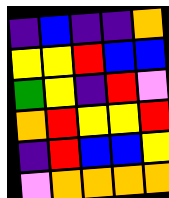[["indigo", "blue", "indigo", "indigo", "orange"], ["yellow", "yellow", "red", "blue", "blue"], ["green", "yellow", "indigo", "red", "violet"], ["orange", "red", "yellow", "yellow", "red"], ["indigo", "red", "blue", "blue", "yellow"], ["violet", "orange", "orange", "orange", "orange"]]